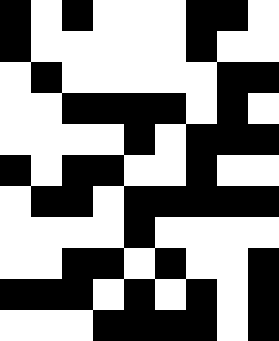[["black", "white", "black", "white", "white", "white", "black", "black", "white"], ["black", "white", "white", "white", "white", "white", "black", "white", "white"], ["white", "black", "white", "white", "white", "white", "white", "black", "black"], ["white", "white", "black", "black", "black", "black", "white", "black", "white"], ["white", "white", "white", "white", "black", "white", "black", "black", "black"], ["black", "white", "black", "black", "white", "white", "black", "white", "white"], ["white", "black", "black", "white", "black", "black", "black", "black", "black"], ["white", "white", "white", "white", "black", "white", "white", "white", "white"], ["white", "white", "black", "black", "white", "black", "white", "white", "black"], ["black", "black", "black", "white", "black", "white", "black", "white", "black"], ["white", "white", "white", "black", "black", "black", "black", "white", "black"]]